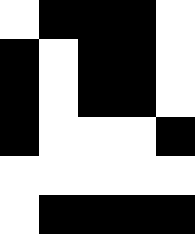[["white", "black", "black", "black", "white"], ["black", "white", "black", "black", "white"], ["black", "white", "black", "black", "white"], ["black", "white", "white", "white", "black"], ["white", "white", "white", "white", "white"], ["white", "black", "black", "black", "black"]]